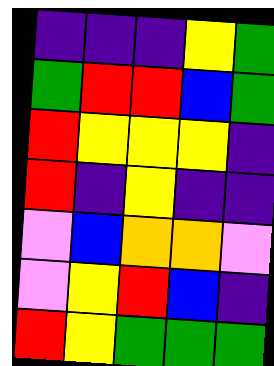[["indigo", "indigo", "indigo", "yellow", "green"], ["green", "red", "red", "blue", "green"], ["red", "yellow", "yellow", "yellow", "indigo"], ["red", "indigo", "yellow", "indigo", "indigo"], ["violet", "blue", "orange", "orange", "violet"], ["violet", "yellow", "red", "blue", "indigo"], ["red", "yellow", "green", "green", "green"]]